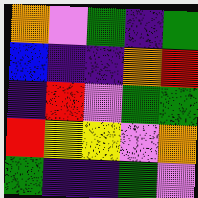[["orange", "violet", "green", "indigo", "green"], ["blue", "indigo", "indigo", "orange", "red"], ["indigo", "red", "violet", "green", "green"], ["red", "yellow", "yellow", "violet", "orange"], ["green", "indigo", "indigo", "green", "violet"]]